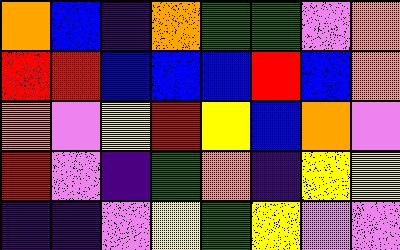[["orange", "blue", "indigo", "orange", "green", "green", "violet", "orange"], ["red", "red", "blue", "blue", "blue", "red", "blue", "orange"], ["orange", "violet", "yellow", "red", "yellow", "blue", "orange", "violet"], ["red", "violet", "indigo", "green", "orange", "indigo", "yellow", "yellow"], ["indigo", "indigo", "violet", "yellow", "green", "yellow", "violet", "violet"]]